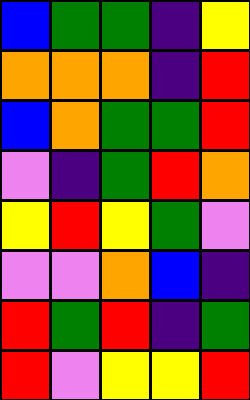[["blue", "green", "green", "indigo", "yellow"], ["orange", "orange", "orange", "indigo", "red"], ["blue", "orange", "green", "green", "red"], ["violet", "indigo", "green", "red", "orange"], ["yellow", "red", "yellow", "green", "violet"], ["violet", "violet", "orange", "blue", "indigo"], ["red", "green", "red", "indigo", "green"], ["red", "violet", "yellow", "yellow", "red"]]